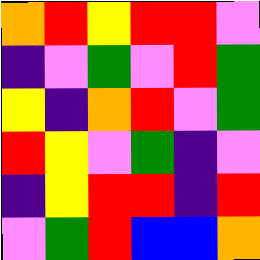[["orange", "red", "yellow", "red", "red", "violet"], ["indigo", "violet", "green", "violet", "red", "green"], ["yellow", "indigo", "orange", "red", "violet", "green"], ["red", "yellow", "violet", "green", "indigo", "violet"], ["indigo", "yellow", "red", "red", "indigo", "red"], ["violet", "green", "red", "blue", "blue", "orange"]]